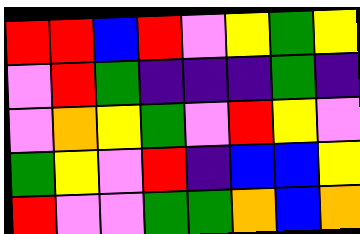[["red", "red", "blue", "red", "violet", "yellow", "green", "yellow"], ["violet", "red", "green", "indigo", "indigo", "indigo", "green", "indigo"], ["violet", "orange", "yellow", "green", "violet", "red", "yellow", "violet"], ["green", "yellow", "violet", "red", "indigo", "blue", "blue", "yellow"], ["red", "violet", "violet", "green", "green", "orange", "blue", "orange"]]